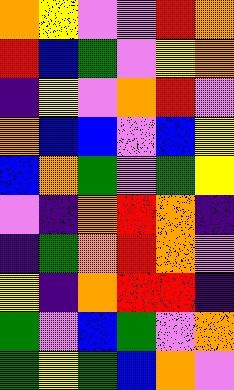[["orange", "yellow", "violet", "violet", "red", "orange"], ["red", "blue", "green", "violet", "yellow", "orange"], ["indigo", "yellow", "violet", "orange", "red", "violet"], ["orange", "blue", "blue", "violet", "blue", "yellow"], ["blue", "orange", "green", "violet", "green", "yellow"], ["violet", "indigo", "orange", "red", "orange", "indigo"], ["indigo", "green", "orange", "red", "orange", "violet"], ["yellow", "indigo", "orange", "red", "red", "indigo"], ["green", "violet", "blue", "green", "violet", "orange"], ["green", "yellow", "green", "blue", "orange", "violet"]]